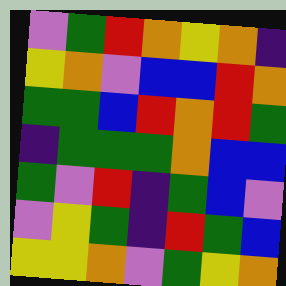[["violet", "green", "red", "orange", "yellow", "orange", "indigo"], ["yellow", "orange", "violet", "blue", "blue", "red", "orange"], ["green", "green", "blue", "red", "orange", "red", "green"], ["indigo", "green", "green", "green", "orange", "blue", "blue"], ["green", "violet", "red", "indigo", "green", "blue", "violet"], ["violet", "yellow", "green", "indigo", "red", "green", "blue"], ["yellow", "yellow", "orange", "violet", "green", "yellow", "orange"]]